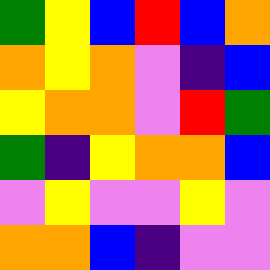[["green", "yellow", "blue", "red", "blue", "orange"], ["orange", "yellow", "orange", "violet", "indigo", "blue"], ["yellow", "orange", "orange", "violet", "red", "green"], ["green", "indigo", "yellow", "orange", "orange", "blue"], ["violet", "yellow", "violet", "violet", "yellow", "violet"], ["orange", "orange", "blue", "indigo", "violet", "violet"]]